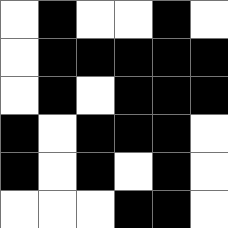[["white", "black", "white", "white", "black", "white"], ["white", "black", "black", "black", "black", "black"], ["white", "black", "white", "black", "black", "black"], ["black", "white", "black", "black", "black", "white"], ["black", "white", "black", "white", "black", "white"], ["white", "white", "white", "black", "black", "white"]]